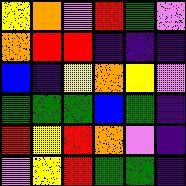[["yellow", "orange", "violet", "red", "green", "violet"], ["orange", "red", "red", "indigo", "indigo", "indigo"], ["blue", "indigo", "yellow", "orange", "yellow", "violet"], ["green", "green", "green", "blue", "green", "indigo"], ["red", "yellow", "red", "orange", "violet", "indigo"], ["violet", "yellow", "red", "green", "green", "indigo"]]